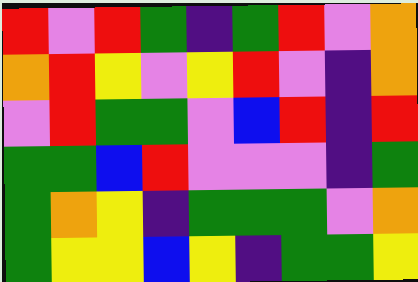[["red", "violet", "red", "green", "indigo", "green", "red", "violet", "orange"], ["orange", "red", "yellow", "violet", "yellow", "red", "violet", "indigo", "orange"], ["violet", "red", "green", "green", "violet", "blue", "red", "indigo", "red"], ["green", "green", "blue", "red", "violet", "violet", "violet", "indigo", "green"], ["green", "orange", "yellow", "indigo", "green", "green", "green", "violet", "orange"], ["green", "yellow", "yellow", "blue", "yellow", "indigo", "green", "green", "yellow"]]